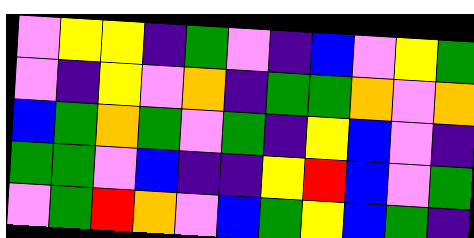[["violet", "yellow", "yellow", "indigo", "green", "violet", "indigo", "blue", "violet", "yellow", "green"], ["violet", "indigo", "yellow", "violet", "orange", "indigo", "green", "green", "orange", "violet", "orange"], ["blue", "green", "orange", "green", "violet", "green", "indigo", "yellow", "blue", "violet", "indigo"], ["green", "green", "violet", "blue", "indigo", "indigo", "yellow", "red", "blue", "violet", "green"], ["violet", "green", "red", "orange", "violet", "blue", "green", "yellow", "blue", "green", "indigo"]]